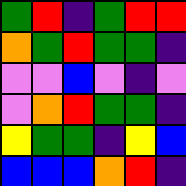[["green", "red", "indigo", "green", "red", "red"], ["orange", "green", "red", "green", "green", "indigo"], ["violet", "violet", "blue", "violet", "indigo", "violet"], ["violet", "orange", "red", "green", "green", "indigo"], ["yellow", "green", "green", "indigo", "yellow", "blue"], ["blue", "blue", "blue", "orange", "red", "indigo"]]